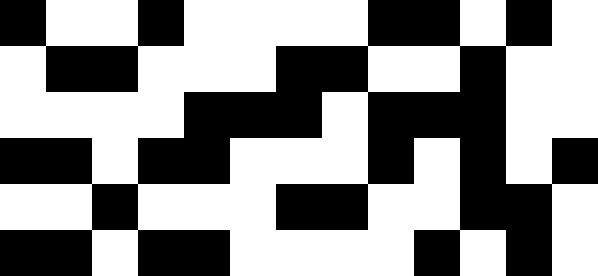[["black", "white", "white", "black", "white", "white", "white", "white", "black", "black", "white", "black", "white"], ["white", "black", "black", "white", "white", "white", "black", "black", "white", "white", "black", "white", "white"], ["white", "white", "white", "white", "black", "black", "black", "white", "black", "black", "black", "white", "white"], ["black", "black", "white", "black", "black", "white", "white", "white", "black", "white", "black", "white", "black"], ["white", "white", "black", "white", "white", "white", "black", "black", "white", "white", "black", "black", "white"], ["black", "black", "white", "black", "black", "white", "white", "white", "white", "black", "white", "black", "white"]]